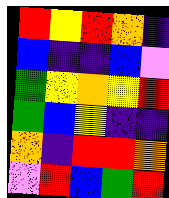[["red", "yellow", "red", "orange", "indigo"], ["blue", "indigo", "indigo", "blue", "violet"], ["green", "yellow", "orange", "yellow", "red"], ["green", "blue", "yellow", "indigo", "indigo"], ["orange", "indigo", "red", "red", "orange"], ["violet", "red", "blue", "green", "red"]]